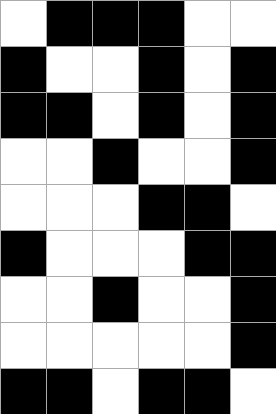[["white", "black", "black", "black", "white", "white"], ["black", "white", "white", "black", "white", "black"], ["black", "black", "white", "black", "white", "black"], ["white", "white", "black", "white", "white", "black"], ["white", "white", "white", "black", "black", "white"], ["black", "white", "white", "white", "black", "black"], ["white", "white", "black", "white", "white", "black"], ["white", "white", "white", "white", "white", "black"], ["black", "black", "white", "black", "black", "white"]]